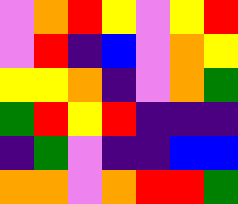[["violet", "orange", "red", "yellow", "violet", "yellow", "red"], ["violet", "red", "indigo", "blue", "violet", "orange", "yellow"], ["yellow", "yellow", "orange", "indigo", "violet", "orange", "green"], ["green", "red", "yellow", "red", "indigo", "indigo", "indigo"], ["indigo", "green", "violet", "indigo", "indigo", "blue", "blue"], ["orange", "orange", "violet", "orange", "red", "red", "green"]]